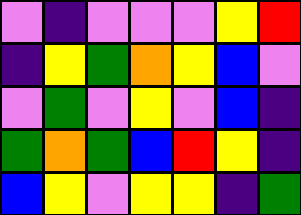[["violet", "indigo", "violet", "violet", "violet", "yellow", "red"], ["indigo", "yellow", "green", "orange", "yellow", "blue", "violet"], ["violet", "green", "violet", "yellow", "violet", "blue", "indigo"], ["green", "orange", "green", "blue", "red", "yellow", "indigo"], ["blue", "yellow", "violet", "yellow", "yellow", "indigo", "green"]]